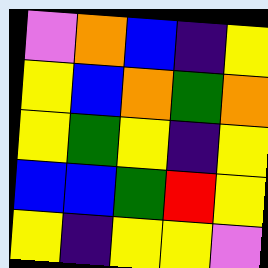[["violet", "orange", "blue", "indigo", "yellow"], ["yellow", "blue", "orange", "green", "orange"], ["yellow", "green", "yellow", "indigo", "yellow"], ["blue", "blue", "green", "red", "yellow"], ["yellow", "indigo", "yellow", "yellow", "violet"]]